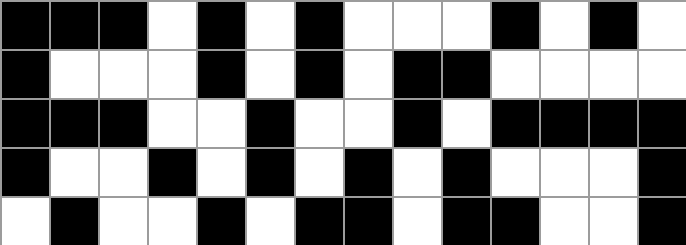[["black", "black", "black", "white", "black", "white", "black", "white", "white", "white", "black", "white", "black", "white"], ["black", "white", "white", "white", "black", "white", "black", "white", "black", "black", "white", "white", "white", "white"], ["black", "black", "black", "white", "white", "black", "white", "white", "black", "white", "black", "black", "black", "black"], ["black", "white", "white", "black", "white", "black", "white", "black", "white", "black", "white", "white", "white", "black"], ["white", "black", "white", "white", "black", "white", "black", "black", "white", "black", "black", "white", "white", "black"]]